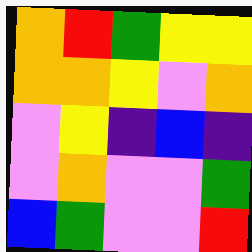[["orange", "red", "green", "yellow", "yellow"], ["orange", "orange", "yellow", "violet", "orange"], ["violet", "yellow", "indigo", "blue", "indigo"], ["violet", "orange", "violet", "violet", "green"], ["blue", "green", "violet", "violet", "red"]]